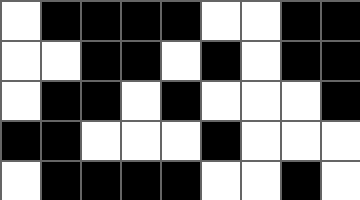[["white", "black", "black", "black", "black", "white", "white", "black", "black"], ["white", "white", "black", "black", "white", "black", "white", "black", "black"], ["white", "black", "black", "white", "black", "white", "white", "white", "black"], ["black", "black", "white", "white", "white", "black", "white", "white", "white"], ["white", "black", "black", "black", "black", "white", "white", "black", "white"]]